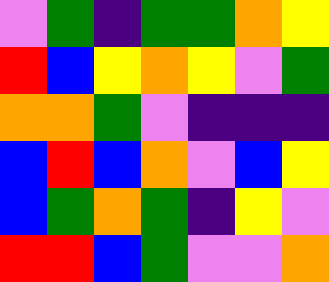[["violet", "green", "indigo", "green", "green", "orange", "yellow"], ["red", "blue", "yellow", "orange", "yellow", "violet", "green"], ["orange", "orange", "green", "violet", "indigo", "indigo", "indigo"], ["blue", "red", "blue", "orange", "violet", "blue", "yellow"], ["blue", "green", "orange", "green", "indigo", "yellow", "violet"], ["red", "red", "blue", "green", "violet", "violet", "orange"]]